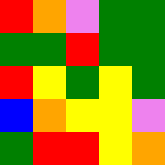[["red", "orange", "violet", "green", "green"], ["green", "green", "red", "green", "green"], ["red", "yellow", "green", "yellow", "green"], ["blue", "orange", "yellow", "yellow", "violet"], ["green", "red", "red", "yellow", "orange"]]